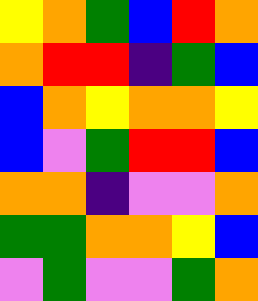[["yellow", "orange", "green", "blue", "red", "orange"], ["orange", "red", "red", "indigo", "green", "blue"], ["blue", "orange", "yellow", "orange", "orange", "yellow"], ["blue", "violet", "green", "red", "red", "blue"], ["orange", "orange", "indigo", "violet", "violet", "orange"], ["green", "green", "orange", "orange", "yellow", "blue"], ["violet", "green", "violet", "violet", "green", "orange"]]